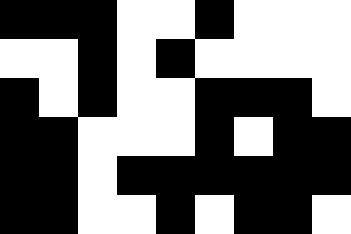[["black", "black", "black", "white", "white", "black", "white", "white", "white"], ["white", "white", "black", "white", "black", "white", "white", "white", "white"], ["black", "white", "black", "white", "white", "black", "black", "black", "white"], ["black", "black", "white", "white", "white", "black", "white", "black", "black"], ["black", "black", "white", "black", "black", "black", "black", "black", "black"], ["black", "black", "white", "white", "black", "white", "black", "black", "white"]]